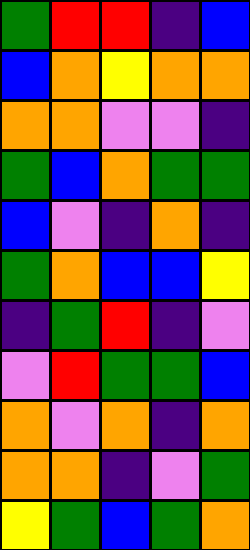[["green", "red", "red", "indigo", "blue"], ["blue", "orange", "yellow", "orange", "orange"], ["orange", "orange", "violet", "violet", "indigo"], ["green", "blue", "orange", "green", "green"], ["blue", "violet", "indigo", "orange", "indigo"], ["green", "orange", "blue", "blue", "yellow"], ["indigo", "green", "red", "indigo", "violet"], ["violet", "red", "green", "green", "blue"], ["orange", "violet", "orange", "indigo", "orange"], ["orange", "orange", "indigo", "violet", "green"], ["yellow", "green", "blue", "green", "orange"]]